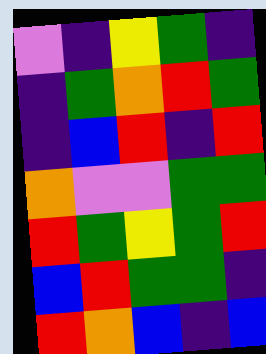[["violet", "indigo", "yellow", "green", "indigo"], ["indigo", "green", "orange", "red", "green"], ["indigo", "blue", "red", "indigo", "red"], ["orange", "violet", "violet", "green", "green"], ["red", "green", "yellow", "green", "red"], ["blue", "red", "green", "green", "indigo"], ["red", "orange", "blue", "indigo", "blue"]]